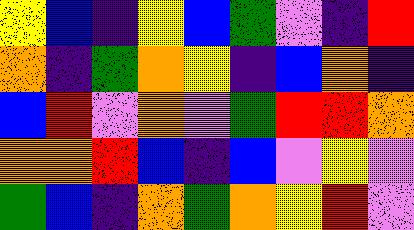[["yellow", "blue", "indigo", "yellow", "blue", "green", "violet", "indigo", "red"], ["orange", "indigo", "green", "orange", "yellow", "indigo", "blue", "orange", "indigo"], ["blue", "red", "violet", "orange", "violet", "green", "red", "red", "orange"], ["orange", "orange", "red", "blue", "indigo", "blue", "violet", "yellow", "violet"], ["green", "blue", "indigo", "orange", "green", "orange", "yellow", "red", "violet"]]